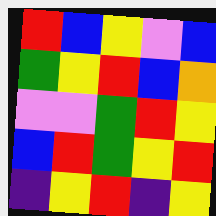[["red", "blue", "yellow", "violet", "blue"], ["green", "yellow", "red", "blue", "orange"], ["violet", "violet", "green", "red", "yellow"], ["blue", "red", "green", "yellow", "red"], ["indigo", "yellow", "red", "indigo", "yellow"]]